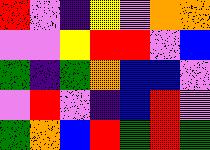[["red", "violet", "indigo", "yellow", "violet", "orange", "orange"], ["violet", "violet", "yellow", "red", "red", "violet", "blue"], ["green", "indigo", "green", "orange", "blue", "blue", "violet"], ["violet", "red", "violet", "indigo", "blue", "red", "violet"], ["green", "orange", "blue", "red", "green", "red", "green"]]